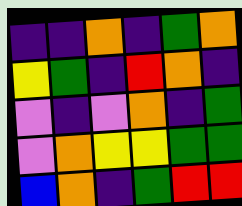[["indigo", "indigo", "orange", "indigo", "green", "orange"], ["yellow", "green", "indigo", "red", "orange", "indigo"], ["violet", "indigo", "violet", "orange", "indigo", "green"], ["violet", "orange", "yellow", "yellow", "green", "green"], ["blue", "orange", "indigo", "green", "red", "red"]]